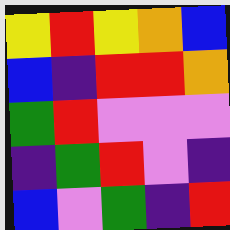[["yellow", "red", "yellow", "orange", "blue"], ["blue", "indigo", "red", "red", "orange"], ["green", "red", "violet", "violet", "violet"], ["indigo", "green", "red", "violet", "indigo"], ["blue", "violet", "green", "indigo", "red"]]